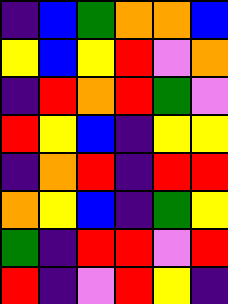[["indigo", "blue", "green", "orange", "orange", "blue"], ["yellow", "blue", "yellow", "red", "violet", "orange"], ["indigo", "red", "orange", "red", "green", "violet"], ["red", "yellow", "blue", "indigo", "yellow", "yellow"], ["indigo", "orange", "red", "indigo", "red", "red"], ["orange", "yellow", "blue", "indigo", "green", "yellow"], ["green", "indigo", "red", "red", "violet", "red"], ["red", "indigo", "violet", "red", "yellow", "indigo"]]